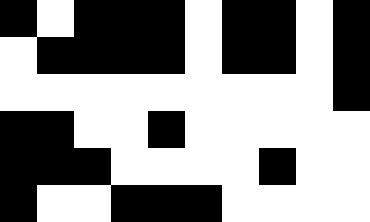[["black", "white", "black", "black", "black", "white", "black", "black", "white", "black"], ["white", "black", "black", "black", "black", "white", "black", "black", "white", "black"], ["white", "white", "white", "white", "white", "white", "white", "white", "white", "black"], ["black", "black", "white", "white", "black", "white", "white", "white", "white", "white"], ["black", "black", "black", "white", "white", "white", "white", "black", "white", "white"], ["black", "white", "white", "black", "black", "black", "white", "white", "white", "white"]]